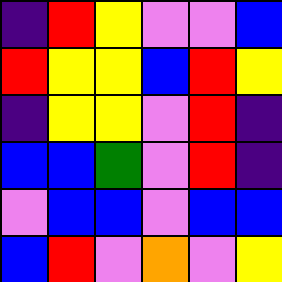[["indigo", "red", "yellow", "violet", "violet", "blue"], ["red", "yellow", "yellow", "blue", "red", "yellow"], ["indigo", "yellow", "yellow", "violet", "red", "indigo"], ["blue", "blue", "green", "violet", "red", "indigo"], ["violet", "blue", "blue", "violet", "blue", "blue"], ["blue", "red", "violet", "orange", "violet", "yellow"]]